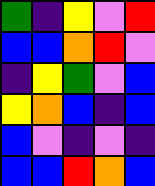[["green", "indigo", "yellow", "violet", "red"], ["blue", "blue", "orange", "red", "violet"], ["indigo", "yellow", "green", "violet", "blue"], ["yellow", "orange", "blue", "indigo", "blue"], ["blue", "violet", "indigo", "violet", "indigo"], ["blue", "blue", "red", "orange", "blue"]]